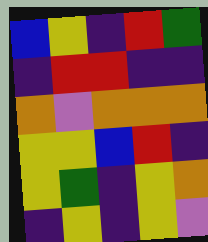[["blue", "yellow", "indigo", "red", "green"], ["indigo", "red", "red", "indigo", "indigo"], ["orange", "violet", "orange", "orange", "orange"], ["yellow", "yellow", "blue", "red", "indigo"], ["yellow", "green", "indigo", "yellow", "orange"], ["indigo", "yellow", "indigo", "yellow", "violet"]]